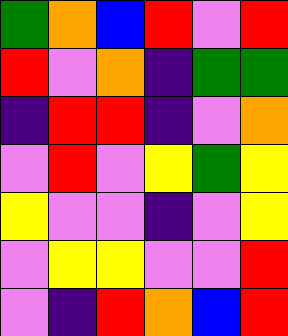[["green", "orange", "blue", "red", "violet", "red"], ["red", "violet", "orange", "indigo", "green", "green"], ["indigo", "red", "red", "indigo", "violet", "orange"], ["violet", "red", "violet", "yellow", "green", "yellow"], ["yellow", "violet", "violet", "indigo", "violet", "yellow"], ["violet", "yellow", "yellow", "violet", "violet", "red"], ["violet", "indigo", "red", "orange", "blue", "red"]]